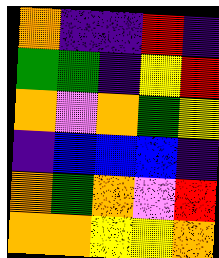[["orange", "indigo", "indigo", "red", "indigo"], ["green", "green", "indigo", "yellow", "red"], ["orange", "violet", "orange", "green", "yellow"], ["indigo", "blue", "blue", "blue", "indigo"], ["orange", "green", "orange", "violet", "red"], ["orange", "orange", "yellow", "yellow", "orange"]]